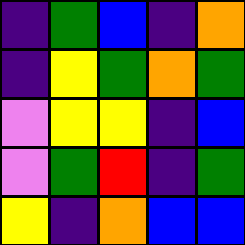[["indigo", "green", "blue", "indigo", "orange"], ["indigo", "yellow", "green", "orange", "green"], ["violet", "yellow", "yellow", "indigo", "blue"], ["violet", "green", "red", "indigo", "green"], ["yellow", "indigo", "orange", "blue", "blue"]]